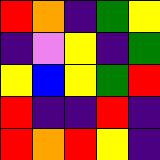[["red", "orange", "indigo", "green", "yellow"], ["indigo", "violet", "yellow", "indigo", "green"], ["yellow", "blue", "yellow", "green", "red"], ["red", "indigo", "indigo", "red", "indigo"], ["red", "orange", "red", "yellow", "indigo"]]